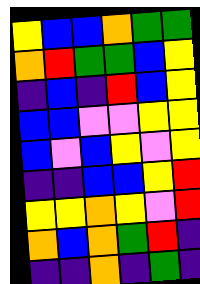[["yellow", "blue", "blue", "orange", "green", "green"], ["orange", "red", "green", "green", "blue", "yellow"], ["indigo", "blue", "indigo", "red", "blue", "yellow"], ["blue", "blue", "violet", "violet", "yellow", "yellow"], ["blue", "violet", "blue", "yellow", "violet", "yellow"], ["indigo", "indigo", "blue", "blue", "yellow", "red"], ["yellow", "yellow", "orange", "yellow", "violet", "red"], ["orange", "blue", "orange", "green", "red", "indigo"], ["indigo", "indigo", "orange", "indigo", "green", "indigo"]]